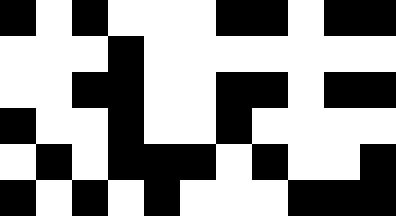[["black", "white", "black", "white", "white", "white", "black", "black", "white", "black", "black"], ["white", "white", "white", "black", "white", "white", "white", "white", "white", "white", "white"], ["white", "white", "black", "black", "white", "white", "black", "black", "white", "black", "black"], ["black", "white", "white", "black", "white", "white", "black", "white", "white", "white", "white"], ["white", "black", "white", "black", "black", "black", "white", "black", "white", "white", "black"], ["black", "white", "black", "white", "black", "white", "white", "white", "black", "black", "black"]]